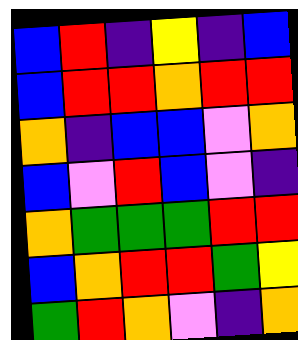[["blue", "red", "indigo", "yellow", "indigo", "blue"], ["blue", "red", "red", "orange", "red", "red"], ["orange", "indigo", "blue", "blue", "violet", "orange"], ["blue", "violet", "red", "blue", "violet", "indigo"], ["orange", "green", "green", "green", "red", "red"], ["blue", "orange", "red", "red", "green", "yellow"], ["green", "red", "orange", "violet", "indigo", "orange"]]